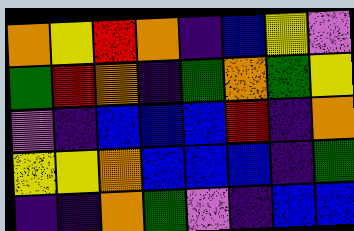[["orange", "yellow", "red", "orange", "indigo", "blue", "yellow", "violet"], ["green", "red", "orange", "indigo", "green", "orange", "green", "yellow"], ["violet", "indigo", "blue", "blue", "blue", "red", "indigo", "orange"], ["yellow", "yellow", "orange", "blue", "blue", "blue", "indigo", "green"], ["indigo", "indigo", "orange", "green", "violet", "indigo", "blue", "blue"]]